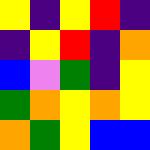[["yellow", "indigo", "yellow", "red", "indigo"], ["indigo", "yellow", "red", "indigo", "orange"], ["blue", "violet", "green", "indigo", "yellow"], ["green", "orange", "yellow", "orange", "yellow"], ["orange", "green", "yellow", "blue", "blue"]]